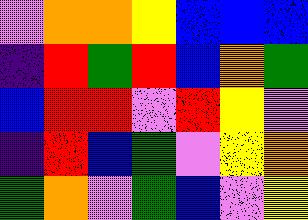[["violet", "orange", "orange", "yellow", "blue", "blue", "blue"], ["indigo", "red", "green", "red", "blue", "orange", "green"], ["blue", "red", "red", "violet", "red", "yellow", "violet"], ["indigo", "red", "blue", "green", "violet", "yellow", "orange"], ["green", "orange", "violet", "green", "blue", "violet", "yellow"]]